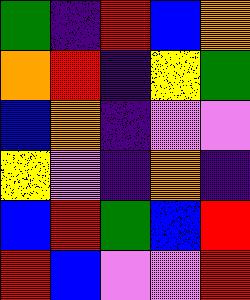[["green", "indigo", "red", "blue", "orange"], ["orange", "red", "indigo", "yellow", "green"], ["blue", "orange", "indigo", "violet", "violet"], ["yellow", "violet", "indigo", "orange", "indigo"], ["blue", "red", "green", "blue", "red"], ["red", "blue", "violet", "violet", "red"]]